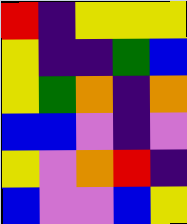[["red", "indigo", "yellow", "yellow", "yellow"], ["yellow", "indigo", "indigo", "green", "blue"], ["yellow", "green", "orange", "indigo", "orange"], ["blue", "blue", "violet", "indigo", "violet"], ["yellow", "violet", "orange", "red", "indigo"], ["blue", "violet", "violet", "blue", "yellow"]]